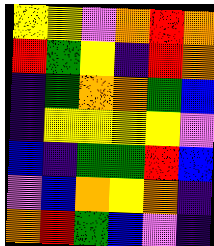[["yellow", "yellow", "violet", "orange", "red", "orange"], ["red", "green", "yellow", "indigo", "red", "orange"], ["indigo", "green", "orange", "orange", "green", "blue"], ["indigo", "yellow", "yellow", "yellow", "yellow", "violet"], ["blue", "indigo", "green", "green", "red", "blue"], ["violet", "blue", "orange", "yellow", "orange", "indigo"], ["orange", "red", "green", "blue", "violet", "indigo"]]